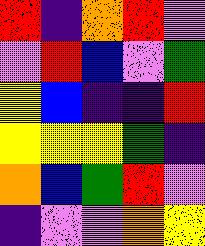[["red", "indigo", "orange", "red", "violet"], ["violet", "red", "blue", "violet", "green"], ["yellow", "blue", "indigo", "indigo", "red"], ["yellow", "yellow", "yellow", "green", "indigo"], ["orange", "blue", "green", "red", "violet"], ["indigo", "violet", "violet", "orange", "yellow"]]